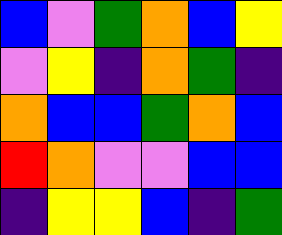[["blue", "violet", "green", "orange", "blue", "yellow"], ["violet", "yellow", "indigo", "orange", "green", "indigo"], ["orange", "blue", "blue", "green", "orange", "blue"], ["red", "orange", "violet", "violet", "blue", "blue"], ["indigo", "yellow", "yellow", "blue", "indigo", "green"]]